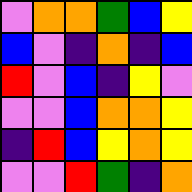[["violet", "orange", "orange", "green", "blue", "yellow"], ["blue", "violet", "indigo", "orange", "indigo", "blue"], ["red", "violet", "blue", "indigo", "yellow", "violet"], ["violet", "violet", "blue", "orange", "orange", "yellow"], ["indigo", "red", "blue", "yellow", "orange", "yellow"], ["violet", "violet", "red", "green", "indigo", "orange"]]